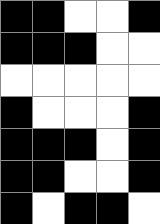[["black", "black", "white", "white", "black"], ["black", "black", "black", "white", "white"], ["white", "white", "white", "white", "white"], ["black", "white", "white", "white", "black"], ["black", "black", "black", "white", "black"], ["black", "black", "white", "white", "black"], ["black", "white", "black", "black", "white"]]